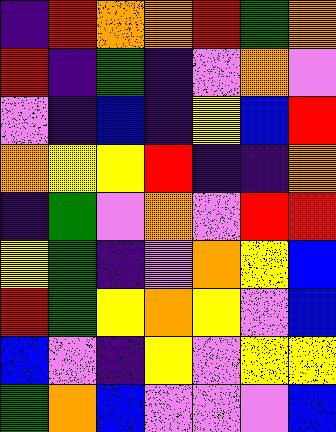[["indigo", "red", "orange", "orange", "red", "green", "orange"], ["red", "indigo", "green", "indigo", "violet", "orange", "violet"], ["violet", "indigo", "blue", "indigo", "yellow", "blue", "red"], ["orange", "yellow", "yellow", "red", "indigo", "indigo", "orange"], ["indigo", "green", "violet", "orange", "violet", "red", "red"], ["yellow", "green", "indigo", "violet", "orange", "yellow", "blue"], ["red", "green", "yellow", "orange", "yellow", "violet", "blue"], ["blue", "violet", "indigo", "yellow", "violet", "yellow", "yellow"], ["green", "orange", "blue", "violet", "violet", "violet", "blue"]]